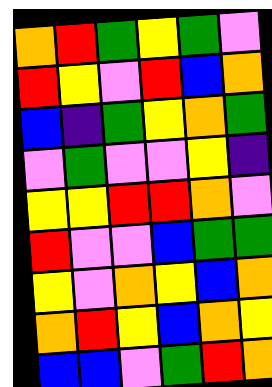[["orange", "red", "green", "yellow", "green", "violet"], ["red", "yellow", "violet", "red", "blue", "orange"], ["blue", "indigo", "green", "yellow", "orange", "green"], ["violet", "green", "violet", "violet", "yellow", "indigo"], ["yellow", "yellow", "red", "red", "orange", "violet"], ["red", "violet", "violet", "blue", "green", "green"], ["yellow", "violet", "orange", "yellow", "blue", "orange"], ["orange", "red", "yellow", "blue", "orange", "yellow"], ["blue", "blue", "violet", "green", "red", "orange"]]